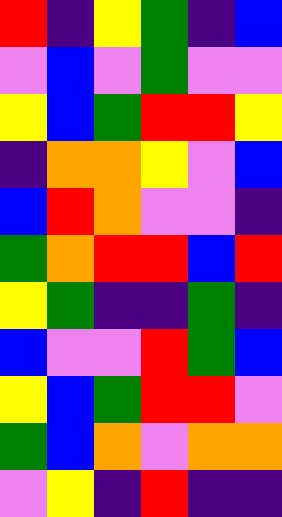[["red", "indigo", "yellow", "green", "indigo", "blue"], ["violet", "blue", "violet", "green", "violet", "violet"], ["yellow", "blue", "green", "red", "red", "yellow"], ["indigo", "orange", "orange", "yellow", "violet", "blue"], ["blue", "red", "orange", "violet", "violet", "indigo"], ["green", "orange", "red", "red", "blue", "red"], ["yellow", "green", "indigo", "indigo", "green", "indigo"], ["blue", "violet", "violet", "red", "green", "blue"], ["yellow", "blue", "green", "red", "red", "violet"], ["green", "blue", "orange", "violet", "orange", "orange"], ["violet", "yellow", "indigo", "red", "indigo", "indigo"]]